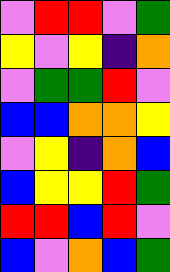[["violet", "red", "red", "violet", "green"], ["yellow", "violet", "yellow", "indigo", "orange"], ["violet", "green", "green", "red", "violet"], ["blue", "blue", "orange", "orange", "yellow"], ["violet", "yellow", "indigo", "orange", "blue"], ["blue", "yellow", "yellow", "red", "green"], ["red", "red", "blue", "red", "violet"], ["blue", "violet", "orange", "blue", "green"]]